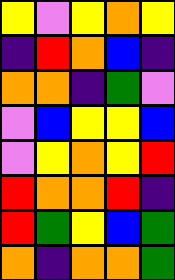[["yellow", "violet", "yellow", "orange", "yellow"], ["indigo", "red", "orange", "blue", "indigo"], ["orange", "orange", "indigo", "green", "violet"], ["violet", "blue", "yellow", "yellow", "blue"], ["violet", "yellow", "orange", "yellow", "red"], ["red", "orange", "orange", "red", "indigo"], ["red", "green", "yellow", "blue", "green"], ["orange", "indigo", "orange", "orange", "green"]]